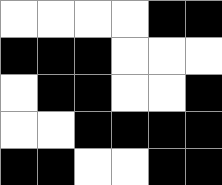[["white", "white", "white", "white", "black", "black"], ["black", "black", "black", "white", "white", "white"], ["white", "black", "black", "white", "white", "black"], ["white", "white", "black", "black", "black", "black"], ["black", "black", "white", "white", "black", "black"]]